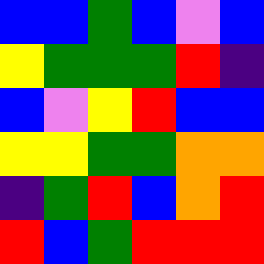[["blue", "blue", "green", "blue", "violet", "blue"], ["yellow", "green", "green", "green", "red", "indigo"], ["blue", "violet", "yellow", "red", "blue", "blue"], ["yellow", "yellow", "green", "green", "orange", "orange"], ["indigo", "green", "red", "blue", "orange", "red"], ["red", "blue", "green", "red", "red", "red"]]